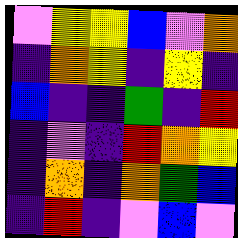[["violet", "yellow", "yellow", "blue", "violet", "orange"], ["indigo", "orange", "yellow", "indigo", "yellow", "indigo"], ["blue", "indigo", "indigo", "green", "indigo", "red"], ["indigo", "violet", "indigo", "red", "orange", "yellow"], ["indigo", "orange", "indigo", "orange", "green", "blue"], ["indigo", "red", "indigo", "violet", "blue", "violet"]]